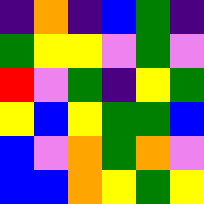[["indigo", "orange", "indigo", "blue", "green", "indigo"], ["green", "yellow", "yellow", "violet", "green", "violet"], ["red", "violet", "green", "indigo", "yellow", "green"], ["yellow", "blue", "yellow", "green", "green", "blue"], ["blue", "violet", "orange", "green", "orange", "violet"], ["blue", "blue", "orange", "yellow", "green", "yellow"]]